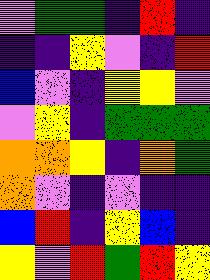[["violet", "green", "green", "indigo", "red", "indigo"], ["indigo", "indigo", "yellow", "violet", "indigo", "red"], ["blue", "violet", "indigo", "yellow", "yellow", "violet"], ["violet", "yellow", "indigo", "green", "green", "green"], ["orange", "orange", "yellow", "indigo", "orange", "green"], ["orange", "violet", "indigo", "violet", "indigo", "indigo"], ["blue", "red", "indigo", "yellow", "blue", "indigo"], ["yellow", "violet", "red", "green", "red", "yellow"]]